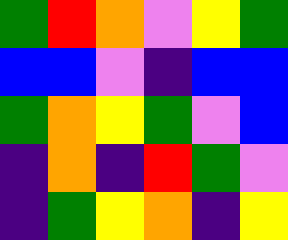[["green", "red", "orange", "violet", "yellow", "green"], ["blue", "blue", "violet", "indigo", "blue", "blue"], ["green", "orange", "yellow", "green", "violet", "blue"], ["indigo", "orange", "indigo", "red", "green", "violet"], ["indigo", "green", "yellow", "orange", "indigo", "yellow"]]